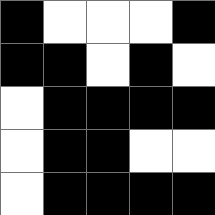[["black", "white", "white", "white", "black"], ["black", "black", "white", "black", "white"], ["white", "black", "black", "black", "black"], ["white", "black", "black", "white", "white"], ["white", "black", "black", "black", "black"]]